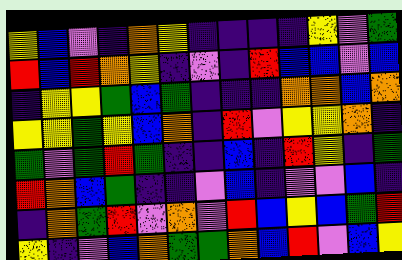[["yellow", "blue", "violet", "indigo", "orange", "yellow", "indigo", "indigo", "indigo", "indigo", "yellow", "violet", "green"], ["red", "blue", "red", "orange", "yellow", "indigo", "violet", "indigo", "red", "blue", "blue", "violet", "blue"], ["indigo", "yellow", "yellow", "green", "blue", "green", "indigo", "indigo", "indigo", "orange", "orange", "blue", "orange"], ["yellow", "yellow", "green", "yellow", "blue", "orange", "indigo", "red", "violet", "yellow", "yellow", "orange", "indigo"], ["green", "violet", "green", "red", "green", "indigo", "indigo", "blue", "indigo", "red", "yellow", "indigo", "green"], ["red", "orange", "blue", "green", "indigo", "indigo", "violet", "blue", "indigo", "violet", "violet", "blue", "indigo"], ["indigo", "orange", "green", "red", "violet", "orange", "violet", "red", "blue", "yellow", "blue", "green", "red"], ["yellow", "indigo", "violet", "blue", "orange", "green", "green", "orange", "blue", "red", "violet", "blue", "yellow"]]